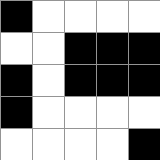[["black", "white", "white", "white", "white"], ["white", "white", "black", "black", "black"], ["black", "white", "black", "black", "black"], ["black", "white", "white", "white", "white"], ["white", "white", "white", "white", "black"]]